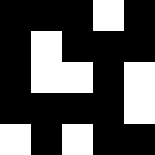[["black", "black", "black", "white", "black"], ["black", "white", "black", "black", "black"], ["black", "white", "white", "black", "white"], ["black", "black", "black", "black", "white"], ["white", "black", "white", "black", "black"]]